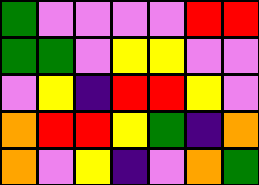[["green", "violet", "violet", "violet", "violet", "red", "red"], ["green", "green", "violet", "yellow", "yellow", "violet", "violet"], ["violet", "yellow", "indigo", "red", "red", "yellow", "violet"], ["orange", "red", "red", "yellow", "green", "indigo", "orange"], ["orange", "violet", "yellow", "indigo", "violet", "orange", "green"]]